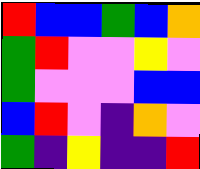[["red", "blue", "blue", "green", "blue", "orange"], ["green", "red", "violet", "violet", "yellow", "violet"], ["green", "violet", "violet", "violet", "blue", "blue"], ["blue", "red", "violet", "indigo", "orange", "violet"], ["green", "indigo", "yellow", "indigo", "indigo", "red"]]